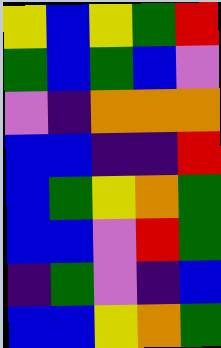[["yellow", "blue", "yellow", "green", "red"], ["green", "blue", "green", "blue", "violet"], ["violet", "indigo", "orange", "orange", "orange"], ["blue", "blue", "indigo", "indigo", "red"], ["blue", "green", "yellow", "orange", "green"], ["blue", "blue", "violet", "red", "green"], ["indigo", "green", "violet", "indigo", "blue"], ["blue", "blue", "yellow", "orange", "green"]]